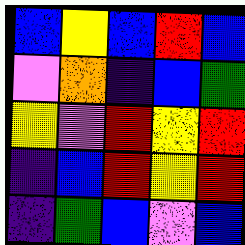[["blue", "yellow", "blue", "red", "blue"], ["violet", "orange", "indigo", "blue", "green"], ["yellow", "violet", "red", "yellow", "red"], ["indigo", "blue", "red", "yellow", "red"], ["indigo", "green", "blue", "violet", "blue"]]